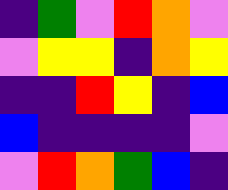[["indigo", "green", "violet", "red", "orange", "violet"], ["violet", "yellow", "yellow", "indigo", "orange", "yellow"], ["indigo", "indigo", "red", "yellow", "indigo", "blue"], ["blue", "indigo", "indigo", "indigo", "indigo", "violet"], ["violet", "red", "orange", "green", "blue", "indigo"]]